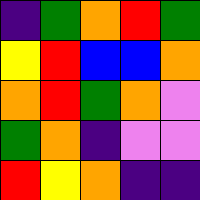[["indigo", "green", "orange", "red", "green"], ["yellow", "red", "blue", "blue", "orange"], ["orange", "red", "green", "orange", "violet"], ["green", "orange", "indigo", "violet", "violet"], ["red", "yellow", "orange", "indigo", "indigo"]]